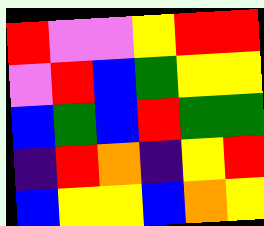[["red", "violet", "violet", "yellow", "red", "red"], ["violet", "red", "blue", "green", "yellow", "yellow"], ["blue", "green", "blue", "red", "green", "green"], ["indigo", "red", "orange", "indigo", "yellow", "red"], ["blue", "yellow", "yellow", "blue", "orange", "yellow"]]